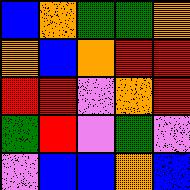[["blue", "orange", "green", "green", "orange"], ["orange", "blue", "orange", "red", "red"], ["red", "red", "violet", "orange", "red"], ["green", "red", "violet", "green", "violet"], ["violet", "blue", "blue", "orange", "blue"]]